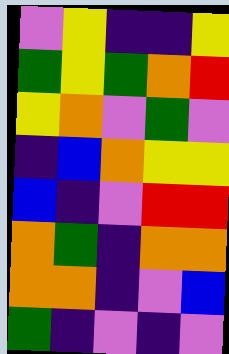[["violet", "yellow", "indigo", "indigo", "yellow"], ["green", "yellow", "green", "orange", "red"], ["yellow", "orange", "violet", "green", "violet"], ["indigo", "blue", "orange", "yellow", "yellow"], ["blue", "indigo", "violet", "red", "red"], ["orange", "green", "indigo", "orange", "orange"], ["orange", "orange", "indigo", "violet", "blue"], ["green", "indigo", "violet", "indigo", "violet"]]